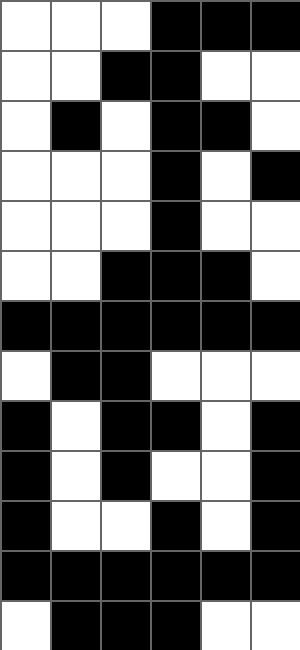[["white", "white", "white", "black", "black", "black"], ["white", "white", "black", "black", "white", "white"], ["white", "black", "white", "black", "black", "white"], ["white", "white", "white", "black", "white", "black"], ["white", "white", "white", "black", "white", "white"], ["white", "white", "black", "black", "black", "white"], ["black", "black", "black", "black", "black", "black"], ["white", "black", "black", "white", "white", "white"], ["black", "white", "black", "black", "white", "black"], ["black", "white", "black", "white", "white", "black"], ["black", "white", "white", "black", "white", "black"], ["black", "black", "black", "black", "black", "black"], ["white", "black", "black", "black", "white", "white"]]